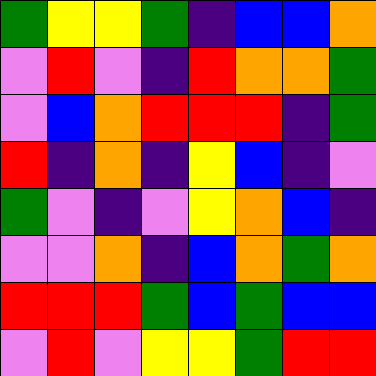[["green", "yellow", "yellow", "green", "indigo", "blue", "blue", "orange"], ["violet", "red", "violet", "indigo", "red", "orange", "orange", "green"], ["violet", "blue", "orange", "red", "red", "red", "indigo", "green"], ["red", "indigo", "orange", "indigo", "yellow", "blue", "indigo", "violet"], ["green", "violet", "indigo", "violet", "yellow", "orange", "blue", "indigo"], ["violet", "violet", "orange", "indigo", "blue", "orange", "green", "orange"], ["red", "red", "red", "green", "blue", "green", "blue", "blue"], ["violet", "red", "violet", "yellow", "yellow", "green", "red", "red"]]